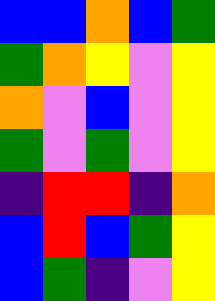[["blue", "blue", "orange", "blue", "green"], ["green", "orange", "yellow", "violet", "yellow"], ["orange", "violet", "blue", "violet", "yellow"], ["green", "violet", "green", "violet", "yellow"], ["indigo", "red", "red", "indigo", "orange"], ["blue", "red", "blue", "green", "yellow"], ["blue", "green", "indigo", "violet", "yellow"]]